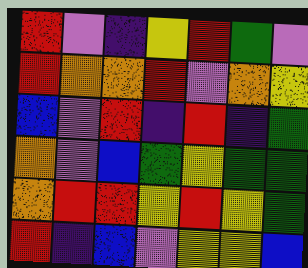[["red", "violet", "indigo", "yellow", "red", "green", "violet"], ["red", "orange", "orange", "red", "violet", "orange", "yellow"], ["blue", "violet", "red", "indigo", "red", "indigo", "green"], ["orange", "violet", "blue", "green", "yellow", "green", "green"], ["orange", "red", "red", "yellow", "red", "yellow", "green"], ["red", "indigo", "blue", "violet", "yellow", "yellow", "blue"]]